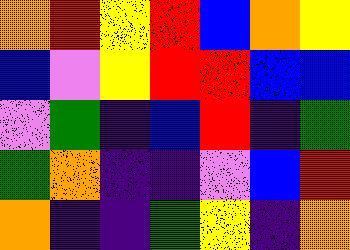[["orange", "red", "yellow", "red", "blue", "orange", "yellow"], ["blue", "violet", "yellow", "red", "red", "blue", "blue"], ["violet", "green", "indigo", "blue", "red", "indigo", "green"], ["green", "orange", "indigo", "indigo", "violet", "blue", "red"], ["orange", "indigo", "indigo", "green", "yellow", "indigo", "orange"]]